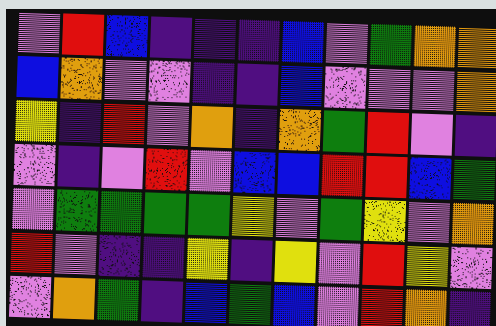[["violet", "red", "blue", "indigo", "indigo", "indigo", "blue", "violet", "green", "orange", "orange"], ["blue", "orange", "violet", "violet", "indigo", "indigo", "blue", "violet", "violet", "violet", "orange"], ["yellow", "indigo", "red", "violet", "orange", "indigo", "orange", "green", "red", "violet", "indigo"], ["violet", "indigo", "violet", "red", "violet", "blue", "blue", "red", "red", "blue", "green"], ["violet", "green", "green", "green", "green", "yellow", "violet", "green", "yellow", "violet", "orange"], ["red", "violet", "indigo", "indigo", "yellow", "indigo", "yellow", "violet", "red", "yellow", "violet"], ["violet", "orange", "green", "indigo", "blue", "green", "blue", "violet", "red", "orange", "indigo"]]